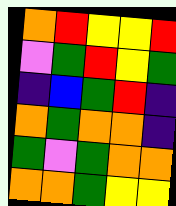[["orange", "red", "yellow", "yellow", "red"], ["violet", "green", "red", "yellow", "green"], ["indigo", "blue", "green", "red", "indigo"], ["orange", "green", "orange", "orange", "indigo"], ["green", "violet", "green", "orange", "orange"], ["orange", "orange", "green", "yellow", "yellow"]]